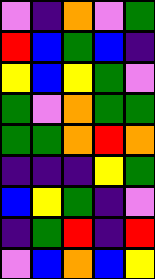[["violet", "indigo", "orange", "violet", "green"], ["red", "blue", "green", "blue", "indigo"], ["yellow", "blue", "yellow", "green", "violet"], ["green", "violet", "orange", "green", "green"], ["green", "green", "orange", "red", "orange"], ["indigo", "indigo", "indigo", "yellow", "green"], ["blue", "yellow", "green", "indigo", "violet"], ["indigo", "green", "red", "indigo", "red"], ["violet", "blue", "orange", "blue", "yellow"]]